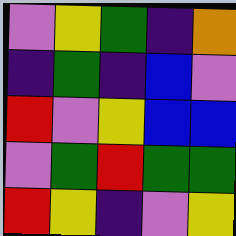[["violet", "yellow", "green", "indigo", "orange"], ["indigo", "green", "indigo", "blue", "violet"], ["red", "violet", "yellow", "blue", "blue"], ["violet", "green", "red", "green", "green"], ["red", "yellow", "indigo", "violet", "yellow"]]